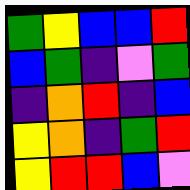[["green", "yellow", "blue", "blue", "red"], ["blue", "green", "indigo", "violet", "green"], ["indigo", "orange", "red", "indigo", "blue"], ["yellow", "orange", "indigo", "green", "red"], ["yellow", "red", "red", "blue", "violet"]]